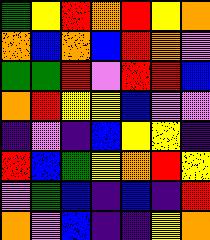[["green", "yellow", "red", "orange", "red", "yellow", "orange"], ["orange", "blue", "orange", "blue", "red", "orange", "violet"], ["green", "green", "red", "violet", "red", "red", "blue"], ["orange", "red", "yellow", "yellow", "blue", "violet", "violet"], ["indigo", "violet", "indigo", "blue", "yellow", "yellow", "indigo"], ["red", "blue", "green", "yellow", "orange", "red", "yellow"], ["violet", "green", "blue", "indigo", "blue", "indigo", "red"], ["orange", "violet", "blue", "indigo", "indigo", "yellow", "orange"]]